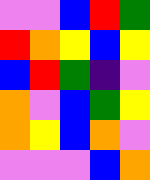[["violet", "violet", "blue", "red", "green"], ["red", "orange", "yellow", "blue", "yellow"], ["blue", "red", "green", "indigo", "violet"], ["orange", "violet", "blue", "green", "yellow"], ["orange", "yellow", "blue", "orange", "violet"], ["violet", "violet", "violet", "blue", "orange"]]